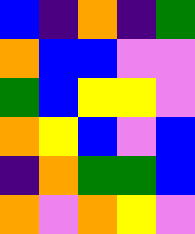[["blue", "indigo", "orange", "indigo", "green"], ["orange", "blue", "blue", "violet", "violet"], ["green", "blue", "yellow", "yellow", "violet"], ["orange", "yellow", "blue", "violet", "blue"], ["indigo", "orange", "green", "green", "blue"], ["orange", "violet", "orange", "yellow", "violet"]]